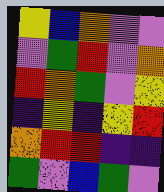[["yellow", "blue", "orange", "violet", "violet"], ["violet", "green", "red", "violet", "orange"], ["red", "orange", "green", "violet", "yellow"], ["indigo", "yellow", "indigo", "yellow", "red"], ["orange", "red", "red", "indigo", "indigo"], ["green", "violet", "blue", "green", "violet"]]